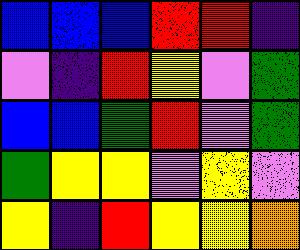[["blue", "blue", "blue", "red", "red", "indigo"], ["violet", "indigo", "red", "yellow", "violet", "green"], ["blue", "blue", "green", "red", "violet", "green"], ["green", "yellow", "yellow", "violet", "yellow", "violet"], ["yellow", "indigo", "red", "yellow", "yellow", "orange"]]